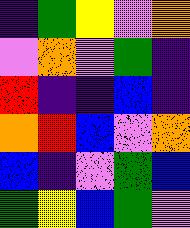[["indigo", "green", "yellow", "violet", "orange"], ["violet", "orange", "violet", "green", "indigo"], ["red", "indigo", "indigo", "blue", "indigo"], ["orange", "red", "blue", "violet", "orange"], ["blue", "indigo", "violet", "green", "blue"], ["green", "yellow", "blue", "green", "violet"]]